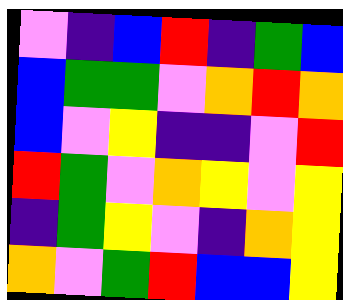[["violet", "indigo", "blue", "red", "indigo", "green", "blue"], ["blue", "green", "green", "violet", "orange", "red", "orange"], ["blue", "violet", "yellow", "indigo", "indigo", "violet", "red"], ["red", "green", "violet", "orange", "yellow", "violet", "yellow"], ["indigo", "green", "yellow", "violet", "indigo", "orange", "yellow"], ["orange", "violet", "green", "red", "blue", "blue", "yellow"]]